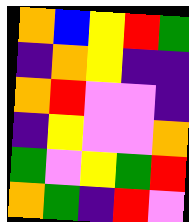[["orange", "blue", "yellow", "red", "green"], ["indigo", "orange", "yellow", "indigo", "indigo"], ["orange", "red", "violet", "violet", "indigo"], ["indigo", "yellow", "violet", "violet", "orange"], ["green", "violet", "yellow", "green", "red"], ["orange", "green", "indigo", "red", "violet"]]